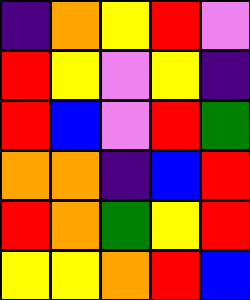[["indigo", "orange", "yellow", "red", "violet"], ["red", "yellow", "violet", "yellow", "indigo"], ["red", "blue", "violet", "red", "green"], ["orange", "orange", "indigo", "blue", "red"], ["red", "orange", "green", "yellow", "red"], ["yellow", "yellow", "orange", "red", "blue"]]